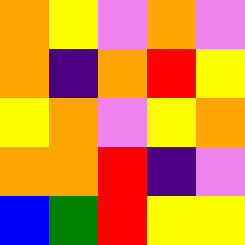[["orange", "yellow", "violet", "orange", "violet"], ["orange", "indigo", "orange", "red", "yellow"], ["yellow", "orange", "violet", "yellow", "orange"], ["orange", "orange", "red", "indigo", "violet"], ["blue", "green", "red", "yellow", "yellow"]]